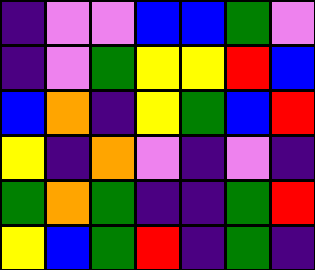[["indigo", "violet", "violet", "blue", "blue", "green", "violet"], ["indigo", "violet", "green", "yellow", "yellow", "red", "blue"], ["blue", "orange", "indigo", "yellow", "green", "blue", "red"], ["yellow", "indigo", "orange", "violet", "indigo", "violet", "indigo"], ["green", "orange", "green", "indigo", "indigo", "green", "red"], ["yellow", "blue", "green", "red", "indigo", "green", "indigo"]]